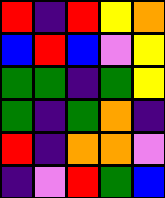[["red", "indigo", "red", "yellow", "orange"], ["blue", "red", "blue", "violet", "yellow"], ["green", "green", "indigo", "green", "yellow"], ["green", "indigo", "green", "orange", "indigo"], ["red", "indigo", "orange", "orange", "violet"], ["indigo", "violet", "red", "green", "blue"]]